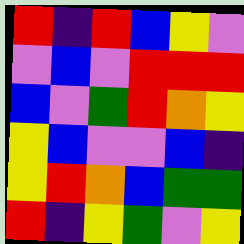[["red", "indigo", "red", "blue", "yellow", "violet"], ["violet", "blue", "violet", "red", "red", "red"], ["blue", "violet", "green", "red", "orange", "yellow"], ["yellow", "blue", "violet", "violet", "blue", "indigo"], ["yellow", "red", "orange", "blue", "green", "green"], ["red", "indigo", "yellow", "green", "violet", "yellow"]]